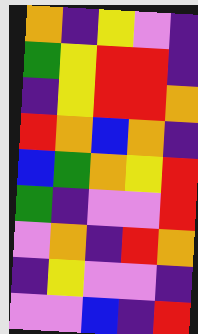[["orange", "indigo", "yellow", "violet", "indigo"], ["green", "yellow", "red", "red", "indigo"], ["indigo", "yellow", "red", "red", "orange"], ["red", "orange", "blue", "orange", "indigo"], ["blue", "green", "orange", "yellow", "red"], ["green", "indigo", "violet", "violet", "red"], ["violet", "orange", "indigo", "red", "orange"], ["indigo", "yellow", "violet", "violet", "indigo"], ["violet", "violet", "blue", "indigo", "red"]]